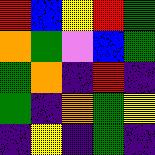[["red", "blue", "yellow", "red", "green"], ["orange", "green", "violet", "blue", "green"], ["green", "orange", "indigo", "red", "indigo"], ["green", "indigo", "orange", "green", "yellow"], ["indigo", "yellow", "indigo", "green", "indigo"]]